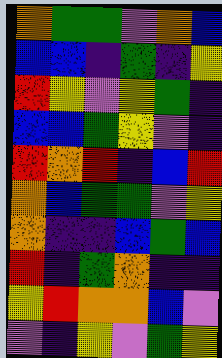[["orange", "green", "green", "violet", "orange", "blue"], ["blue", "blue", "indigo", "green", "indigo", "yellow"], ["red", "yellow", "violet", "yellow", "green", "indigo"], ["blue", "blue", "green", "yellow", "violet", "indigo"], ["red", "orange", "red", "indigo", "blue", "red"], ["orange", "blue", "green", "green", "violet", "yellow"], ["orange", "indigo", "indigo", "blue", "green", "blue"], ["red", "indigo", "green", "orange", "indigo", "indigo"], ["yellow", "red", "orange", "orange", "blue", "violet"], ["violet", "indigo", "yellow", "violet", "green", "yellow"]]